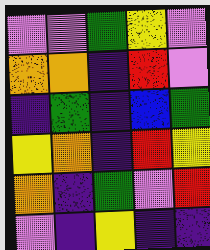[["violet", "violet", "green", "yellow", "violet"], ["orange", "orange", "indigo", "red", "violet"], ["indigo", "green", "indigo", "blue", "green"], ["yellow", "orange", "indigo", "red", "yellow"], ["orange", "indigo", "green", "violet", "red"], ["violet", "indigo", "yellow", "indigo", "indigo"]]